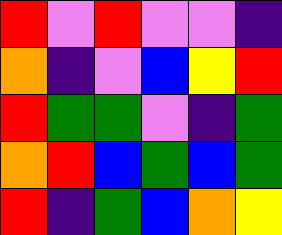[["red", "violet", "red", "violet", "violet", "indigo"], ["orange", "indigo", "violet", "blue", "yellow", "red"], ["red", "green", "green", "violet", "indigo", "green"], ["orange", "red", "blue", "green", "blue", "green"], ["red", "indigo", "green", "blue", "orange", "yellow"]]